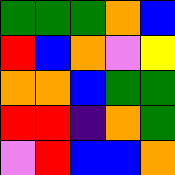[["green", "green", "green", "orange", "blue"], ["red", "blue", "orange", "violet", "yellow"], ["orange", "orange", "blue", "green", "green"], ["red", "red", "indigo", "orange", "green"], ["violet", "red", "blue", "blue", "orange"]]